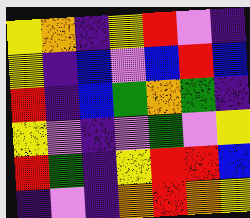[["yellow", "orange", "indigo", "yellow", "red", "violet", "indigo"], ["yellow", "indigo", "blue", "violet", "blue", "red", "blue"], ["red", "indigo", "blue", "green", "orange", "green", "indigo"], ["yellow", "violet", "indigo", "violet", "green", "violet", "yellow"], ["red", "green", "indigo", "yellow", "red", "red", "blue"], ["indigo", "violet", "indigo", "orange", "red", "orange", "yellow"]]